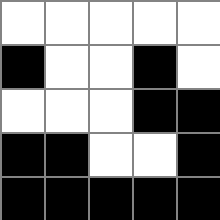[["white", "white", "white", "white", "white"], ["black", "white", "white", "black", "white"], ["white", "white", "white", "black", "black"], ["black", "black", "white", "white", "black"], ["black", "black", "black", "black", "black"]]